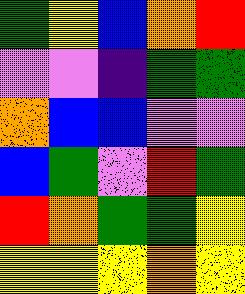[["green", "yellow", "blue", "orange", "red"], ["violet", "violet", "indigo", "green", "green"], ["orange", "blue", "blue", "violet", "violet"], ["blue", "green", "violet", "red", "green"], ["red", "orange", "green", "green", "yellow"], ["yellow", "yellow", "yellow", "orange", "yellow"]]